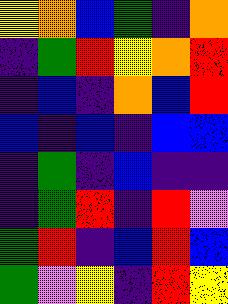[["yellow", "orange", "blue", "green", "indigo", "orange"], ["indigo", "green", "red", "yellow", "orange", "red"], ["indigo", "blue", "indigo", "orange", "blue", "red"], ["blue", "indigo", "blue", "indigo", "blue", "blue"], ["indigo", "green", "indigo", "blue", "indigo", "indigo"], ["indigo", "green", "red", "indigo", "red", "violet"], ["green", "red", "indigo", "blue", "red", "blue"], ["green", "violet", "yellow", "indigo", "red", "yellow"]]